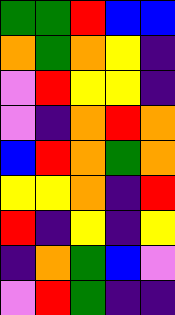[["green", "green", "red", "blue", "blue"], ["orange", "green", "orange", "yellow", "indigo"], ["violet", "red", "yellow", "yellow", "indigo"], ["violet", "indigo", "orange", "red", "orange"], ["blue", "red", "orange", "green", "orange"], ["yellow", "yellow", "orange", "indigo", "red"], ["red", "indigo", "yellow", "indigo", "yellow"], ["indigo", "orange", "green", "blue", "violet"], ["violet", "red", "green", "indigo", "indigo"]]